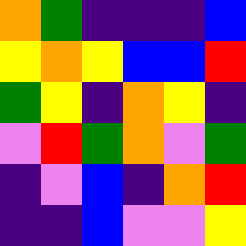[["orange", "green", "indigo", "indigo", "indigo", "blue"], ["yellow", "orange", "yellow", "blue", "blue", "red"], ["green", "yellow", "indigo", "orange", "yellow", "indigo"], ["violet", "red", "green", "orange", "violet", "green"], ["indigo", "violet", "blue", "indigo", "orange", "red"], ["indigo", "indigo", "blue", "violet", "violet", "yellow"]]